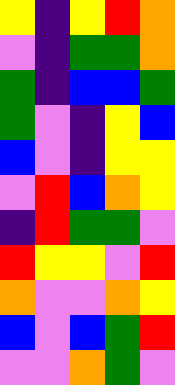[["yellow", "indigo", "yellow", "red", "orange"], ["violet", "indigo", "green", "green", "orange"], ["green", "indigo", "blue", "blue", "green"], ["green", "violet", "indigo", "yellow", "blue"], ["blue", "violet", "indigo", "yellow", "yellow"], ["violet", "red", "blue", "orange", "yellow"], ["indigo", "red", "green", "green", "violet"], ["red", "yellow", "yellow", "violet", "red"], ["orange", "violet", "violet", "orange", "yellow"], ["blue", "violet", "blue", "green", "red"], ["violet", "violet", "orange", "green", "violet"]]